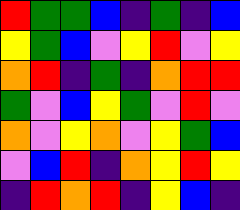[["red", "green", "green", "blue", "indigo", "green", "indigo", "blue"], ["yellow", "green", "blue", "violet", "yellow", "red", "violet", "yellow"], ["orange", "red", "indigo", "green", "indigo", "orange", "red", "red"], ["green", "violet", "blue", "yellow", "green", "violet", "red", "violet"], ["orange", "violet", "yellow", "orange", "violet", "yellow", "green", "blue"], ["violet", "blue", "red", "indigo", "orange", "yellow", "red", "yellow"], ["indigo", "red", "orange", "red", "indigo", "yellow", "blue", "indigo"]]